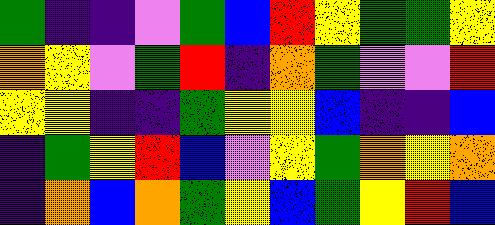[["green", "indigo", "indigo", "violet", "green", "blue", "red", "yellow", "green", "green", "yellow"], ["orange", "yellow", "violet", "green", "red", "indigo", "orange", "green", "violet", "violet", "red"], ["yellow", "yellow", "indigo", "indigo", "green", "yellow", "yellow", "blue", "indigo", "indigo", "blue"], ["indigo", "green", "yellow", "red", "blue", "violet", "yellow", "green", "orange", "yellow", "orange"], ["indigo", "orange", "blue", "orange", "green", "yellow", "blue", "green", "yellow", "red", "blue"]]